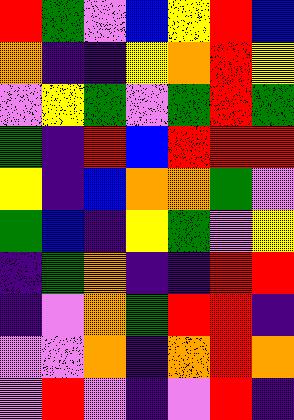[["red", "green", "violet", "blue", "yellow", "red", "blue"], ["orange", "indigo", "indigo", "yellow", "orange", "red", "yellow"], ["violet", "yellow", "green", "violet", "green", "red", "green"], ["green", "indigo", "red", "blue", "red", "red", "red"], ["yellow", "indigo", "blue", "orange", "orange", "green", "violet"], ["green", "blue", "indigo", "yellow", "green", "violet", "yellow"], ["indigo", "green", "orange", "indigo", "indigo", "red", "red"], ["indigo", "violet", "orange", "green", "red", "red", "indigo"], ["violet", "violet", "orange", "indigo", "orange", "red", "orange"], ["violet", "red", "violet", "indigo", "violet", "red", "indigo"]]